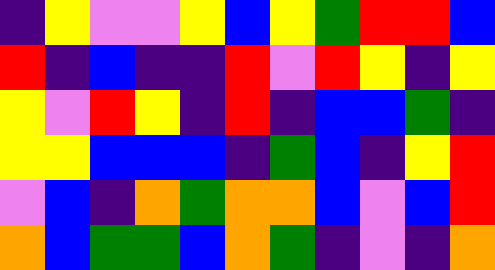[["indigo", "yellow", "violet", "violet", "yellow", "blue", "yellow", "green", "red", "red", "blue"], ["red", "indigo", "blue", "indigo", "indigo", "red", "violet", "red", "yellow", "indigo", "yellow"], ["yellow", "violet", "red", "yellow", "indigo", "red", "indigo", "blue", "blue", "green", "indigo"], ["yellow", "yellow", "blue", "blue", "blue", "indigo", "green", "blue", "indigo", "yellow", "red"], ["violet", "blue", "indigo", "orange", "green", "orange", "orange", "blue", "violet", "blue", "red"], ["orange", "blue", "green", "green", "blue", "orange", "green", "indigo", "violet", "indigo", "orange"]]